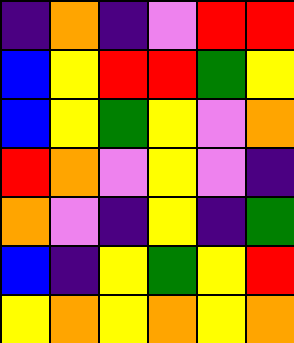[["indigo", "orange", "indigo", "violet", "red", "red"], ["blue", "yellow", "red", "red", "green", "yellow"], ["blue", "yellow", "green", "yellow", "violet", "orange"], ["red", "orange", "violet", "yellow", "violet", "indigo"], ["orange", "violet", "indigo", "yellow", "indigo", "green"], ["blue", "indigo", "yellow", "green", "yellow", "red"], ["yellow", "orange", "yellow", "orange", "yellow", "orange"]]